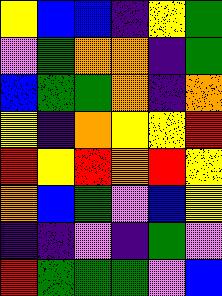[["yellow", "blue", "blue", "indigo", "yellow", "green"], ["violet", "green", "orange", "orange", "indigo", "green"], ["blue", "green", "green", "orange", "indigo", "orange"], ["yellow", "indigo", "orange", "yellow", "yellow", "red"], ["red", "yellow", "red", "orange", "red", "yellow"], ["orange", "blue", "green", "violet", "blue", "yellow"], ["indigo", "indigo", "violet", "indigo", "green", "violet"], ["red", "green", "green", "green", "violet", "blue"]]